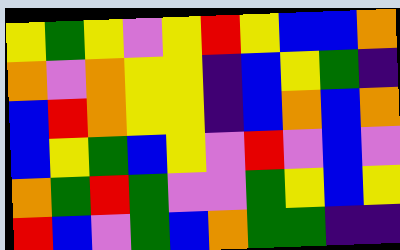[["yellow", "green", "yellow", "violet", "yellow", "red", "yellow", "blue", "blue", "orange"], ["orange", "violet", "orange", "yellow", "yellow", "indigo", "blue", "yellow", "green", "indigo"], ["blue", "red", "orange", "yellow", "yellow", "indigo", "blue", "orange", "blue", "orange"], ["blue", "yellow", "green", "blue", "yellow", "violet", "red", "violet", "blue", "violet"], ["orange", "green", "red", "green", "violet", "violet", "green", "yellow", "blue", "yellow"], ["red", "blue", "violet", "green", "blue", "orange", "green", "green", "indigo", "indigo"]]